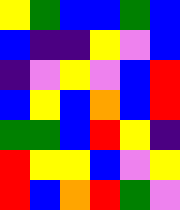[["yellow", "green", "blue", "blue", "green", "blue"], ["blue", "indigo", "indigo", "yellow", "violet", "blue"], ["indigo", "violet", "yellow", "violet", "blue", "red"], ["blue", "yellow", "blue", "orange", "blue", "red"], ["green", "green", "blue", "red", "yellow", "indigo"], ["red", "yellow", "yellow", "blue", "violet", "yellow"], ["red", "blue", "orange", "red", "green", "violet"]]